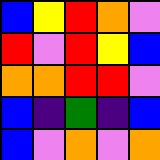[["blue", "yellow", "red", "orange", "violet"], ["red", "violet", "red", "yellow", "blue"], ["orange", "orange", "red", "red", "violet"], ["blue", "indigo", "green", "indigo", "blue"], ["blue", "violet", "orange", "violet", "orange"]]